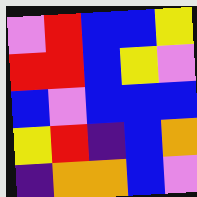[["violet", "red", "blue", "blue", "yellow"], ["red", "red", "blue", "yellow", "violet"], ["blue", "violet", "blue", "blue", "blue"], ["yellow", "red", "indigo", "blue", "orange"], ["indigo", "orange", "orange", "blue", "violet"]]